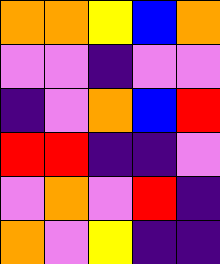[["orange", "orange", "yellow", "blue", "orange"], ["violet", "violet", "indigo", "violet", "violet"], ["indigo", "violet", "orange", "blue", "red"], ["red", "red", "indigo", "indigo", "violet"], ["violet", "orange", "violet", "red", "indigo"], ["orange", "violet", "yellow", "indigo", "indigo"]]